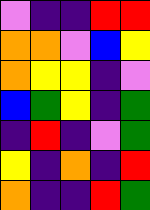[["violet", "indigo", "indigo", "red", "red"], ["orange", "orange", "violet", "blue", "yellow"], ["orange", "yellow", "yellow", "indigo", "violet"], ["blue", "green", "yellow", "indigo", "green"], ["indigo", "red", "indigo", "violet", "green"], ["yellow", "indigo", "orange", "indigo", "red"], ["orange", "indigo", "indigo", "red", "green"]]